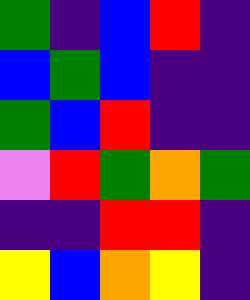[["green", "indigo", "blue", "red", "indigo"], ["blue", "green", "blue", "indigo", "indigo"], ["green", "blue", "red", "indigo", "indigo"], ["violet", "red", "green", "orange", "green"], ["indigo", "indigo", "red", "red", "indigo"], ["yellow", "blue", "orange", "yellow", "indigo"]]